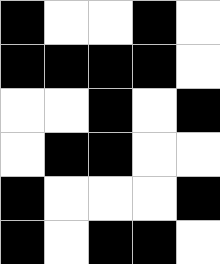[["black", "white", "white", "black", "white"], ["black", "black", "black", "black", "white"], ["white", "white", "black", "white", "black"], ["white", "black", "black", "white", "white"], ["black", "white", "white", "white", "black"], ["black", "white", "black", "black", "white"]]